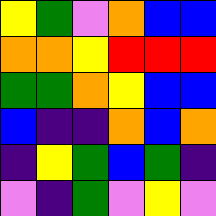[["yellow", "green", "violet", "orange", "blue", "blue"], ["orange", "orange", "yellow", "red", "red", "red"], ["green", "green", "orange", "yellow", "blue", "blue"], ["blue", "indigo", "indigo", "orange", "blue", "orange"], ["indigo", "yellow", "green", "blue", "green", "indigo"], ["violet", "indigo", "green", "violet", "yellow", "violet"]]